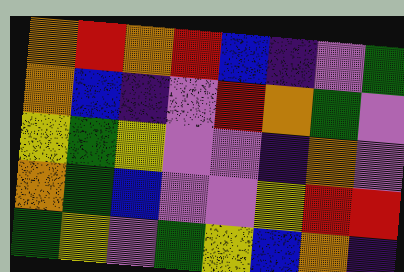[["orange", "red", "orange", "red", "blue", "indigo", "violet", "green"], ["orange", "blue", "indigo", "violet", "red", "orange", "green", "violet"], ["yellow", "green", "yellow", "violet", "violet", "indigo", "orange", "violet"], ["orange", "green", "blue", "violet", "violet", "yellow", "red", "red"], ["green", "yellow", "violet", "green", "yellow", "blue", "orange", "indigo"]]